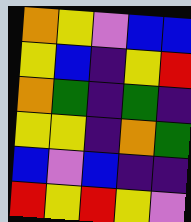[["orange", "yellow", "violet", "blue", "blue"], ["yellow", "blue", "indigo", "yellow", "red"], ["orange", "green", "indigo", "green", "indigo"], ["yellow", "yellow", "indigo", "orange", "green"], ["blue", "violet", "blue", "indigo", "indigo"], ["red", "yellow", "red", "yellow", "violet"]]